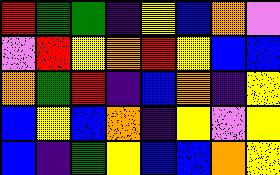[["red", "green", "green", "indigo", "yellow", "blue", "orange", "violet"], ["violet", "red", "yellow", "orange", "red", "yellow", "blue", "blue"], ["orange", "green", "red", "indigo", "blue", "orange", "indigo", "yellow"], ["blue", "yellow", "blue", "orange", "indigo", "yellow", "violet", "yellow"], ["blue", "indigo", "green", "yellow", "blue", "blue", "orange", "yellow"]]